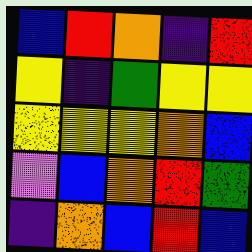[["blue", "red", "orange", "indigo", "red"], ["yellow", "indigo", "green", "yellow", "yellow"], ["yellow", "yellow", "yellow", "orange", "blue"], ["violet", "blue", "orange", "red", "green"], ["indigo", "orange", "blue", "red", "blue"]]